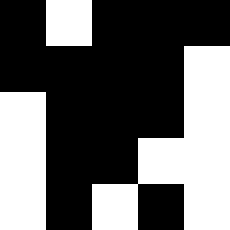[["black", "white", "black", "black", "black"], ["black", "black", "black", "black", "white"], ["white", "black", "black", "black", "white"], ["white", "black", "black", "white", "white"], ["white", "black", "white", "black", "white"]]